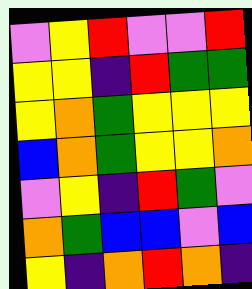[["violet", "yellow", "red", "violet", "violet", "red"], ["yellow", "yellow", "indigo", "red", "green", "green"], ["yellow", "orange", "green", "yellow", "yellow", "yellow"], ["blue", "orange", "green", "yellow", "yellow", "orange"], ["violet", "yellow", "indigo", "red", "green", "violet"], ["orange", "green", "blue", "blue", "violet", "blue"], ["yellow", "indigo", "orange", "red", "orange", "indigo"]]